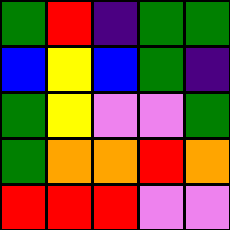[["green", "red", "indigo", "green", "green"], ["blue", "yellow", "blue", "green", "indigo"], ["green", "yellow", "violet", "violet", "green"], ["green", "orange", "orange", "red", "orange"], ["red", "red", "red", "violet", "violet"]]